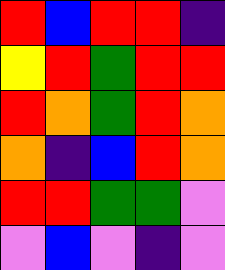[["red", "blue", "red", "red", "indigo"], ["yellow", "red", "green", "red", "red"], ["red", "orange", "green", "red", "orange"], ["orange", "indigo", "blue", "red", "orange"], ["red", "red", "green", "green", "violet"], ["violet", "blue", "violet", "indigo", "violet"]]